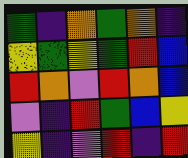[["green", "indigo", "orange", "green", "orange", "indigo"], ["yellow", "green", "yellow", "green", "red", "blue"], ["red", "orange", "violet", "red", "orange", "blue"], ["violet", "indigo", "red", "green", "blue", "yellow"], ["yellow", "indigo", "violet", "red", "indigo", "red"]]